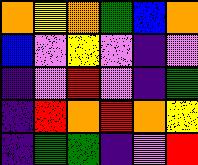[["orange", "yellow", "orange", "green", "blue", "orange"], ["blue", "violet", "yellow", "violet", "indigo", "violet"], ["indigo", "violet", "red", "violet", "indigo", "green"], ["indigo", "red", "orange", "red", "orange", "yellow"], ["indigo", "green", "green", "indigo", "violet", "red"]]